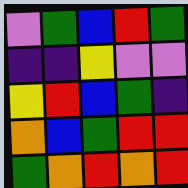[["violet", "green", "blue", "red", "green"], ["indigo", "indigo", "yellow", "violet", "violet"], ["yellow", "red", "blue", "green", "indigo"], ["orange", "blue", "green", "red", "red"], ["green", "orange", "red", "orange", "red"]]